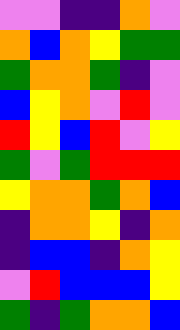[["violet", "violet", "indigo", "indigo", "orange", "violet"], ["orange", "blue", "orange", "yellow", "green", "green"], ["green", "orange", "orange", "green", "indigo", "violet"], ["blue", "yellow", "orange", "violet", "red", "violet"], ["red", "yellow", "blue", "red", "violet", "yellow"], ["green", "violet", "green", "red", "red", "red"], ["yellow", "orange", "orange", "green", "orange", "blue"], ["indigo", "orange", "orange", "yellow", "indigo", "orange"], ["indigo", "blue", "blue", "indigo", "orange", "yellow"], ["violet", "red", "blue", "blue", "blue", "yellow"], ["green", "indigo", "green", "orange", "orange", "blue"]]